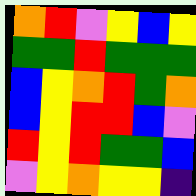[["orange", "red", "violet", "yellow", "blue", "yellow"], ["green", "green", "red", "green", "green", "green"], ["blue", "yellow", "orange", "red", "green", "orange"], ["blue", "yellow", "red", "red", "blue", "violet"], ["red", "yellow", "red", "green", "green", "blue"], ["violet", "yellow", "orange", "yellow", "yellow", "indigo"]]